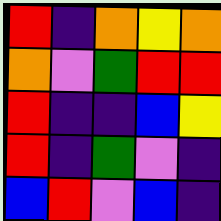[["red", "indigo", "orange", "yellow", "orange"], ["orange", "violet", "green", "red", "red"], ["red", "indigo", "indigo", "blue", "yellow"], ["red", "indigo", "green", "violet", "indigo"], ["blue", "red", "violet", "blue", "indigo"]]